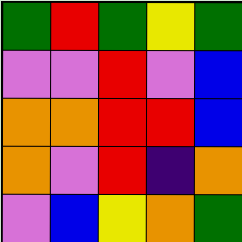[["green", "red", "green", "yellow", "green"], ["violet", "violet", "red", "violet", "blue"], ["orange", "orange", "red", "red", "blue"], ["orange", "violet", "red", "indigo", "orange"], ["violet", "blue", "yellow", "orange", "green"]]